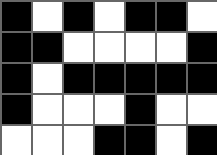[["black", "white", "black", "white", "black", "black", "white"], ["black", "black", "white", "white", "white", "white", "black"], ["black", "white", "black", "black", "black", "black", "black"], ["black", "white", "white", "white", "black", "white", "white"], ["white", "white", "white", "black", "black", "white", "black"]]